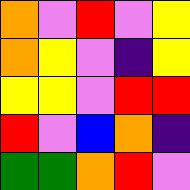[["orange", "violet", "red", "violet", "yellow"], ["orange", "yellow", "violet", "indigo", "yellow"], ["yellow", "yellow", "violet", "red", "red"], ["red", "violet", "blue", "orange", "indigo"], ["green", "green", "orange", "red", "violet"]]